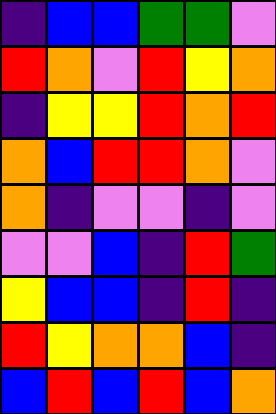[["indigo", "blue", "blue", "green", "green", "violet"], ["red", "orange", "violet", "red", "yellow", "orange"], ["indigo", "yellow", "yellow", "red", "orange", "red"], ["orange", "blue", "red", "red", "orange", "violet"], ["orange", "indigo", "violet", "violet", "indigo", "violet"], ["violet", "violet", "blue", "indigo", "red", "green"], ["yellow", "blue", "blue", "indigo", "red", "indigo"], ["red", "yellow", "orange", "orange", "blue", "indigo"], ["blue", "red", "blue", "red", "blue", "orange"]]